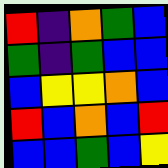[["red", "indigo", "orange", "green", "blue"], ["green", "indigo", "green", "blue", "blue"], ["blue", "yellow", "yellow", "orange", "blue"], ["red", "blue", "orange", "blue", "red"], ["blue", "blue", "green", "blue", "yellow"]]